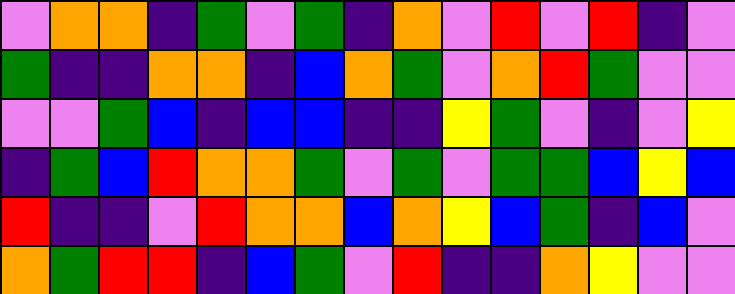[["violet", "orange", "orange", "indigo", "green", "violet", "green", "indigo", "orange", "violet", "red", "violet", "red", "indigo", "violet"], ["green", "indigo", "indigo", "orange", "orange", "indigo", "blue", "orange", "green", "violet", "orange", "red", "green", "violet", "violet"], ["violet", "violet", "green", "blue", "indigo", "blue", "blue", "indigo", "indigo", "yellow", "green", "violet", "indigo", "violet", "yellow"], ["indigo", "green", "blue", "red", "orange", "orange", "green", "violet", "green", "violet", "green", "green", "blue", "yellow", "blue"], ["red", "indigo", "indigo", "violet", "red", "orange", "orange", "blue", "orange", "yellow", "blue", "green", "indigo", "blue", "violet"], ["orange", "green", "red", "red", "indigo", "blue", "green", "violet", "red", "indigo", "indigo", "orange", "yellow", "violet", "violet"]]